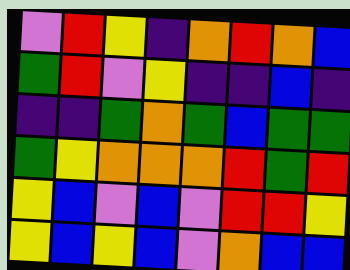[["violet", "red", "yellow", "indigo", "orange", "red", "orange", "blue"], ["green", "red", "violet", "yellow", "indigo", "indigo", "blue", "indigo"], ["indigo", "indigo", "green", "orange", "green", "blue", "green", "green"], ["green", "yellow", "orange", "orange", "orange", "red", "green", "red"], ["yellow", "blue", "violet", "blue", "violet", "red", "red", "yellow"], ["yellow", "blue", "yellow", "blue", "violet", "orange", "blue", "blue"]]